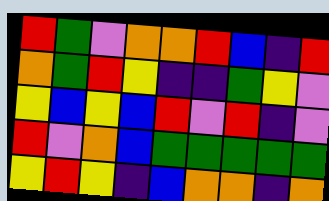[["red", "green", "violet", "orange", "orange", "red", "blue", "indigo", "red"], ["orange", "green", "red", "yellow", "indigo", "indigo", "green", "yellow", "violet"], ["yellow", "blue", "yellow", "blue", "red", "violet", "red", "indigo", "violet"], ["red", "violet", "orange", "blue", "green", "green", "green", "green", "green"], ["yellow", "red", "yellow", "indigo", "blue", "orange", "orange", "indigo", "orange"]]